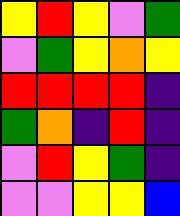[["yellow", "red", "yellow", "violet", "green"], ["violet", "green", "yellow", "orange", "yellow"], ["red", "red", "red", "red", "indigo"], ["green", "orange", "indigo", "red", "indigo"], ["violet", "red", "yellow", "green", "indigo"], ["violet", "violet", "yellow", "yellow", "blue"]]